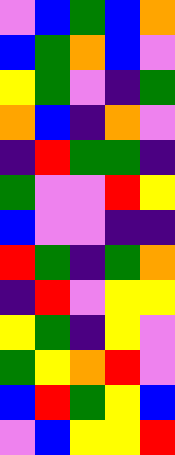[["violet", "blue", "green", "blue", "orange"], ["blue", "green", "orange", "blue", "violet"], ["yellow", "green", "violet", "indigo", "green"], ["orange", "blue", "indigo", "orange", "violet"], ["indigo", "red", "green", "green", "indigo"], ["green", "violet", "violet", "red", "yellow"], ["blue", "violet", "violet", "indigo", "indigo"], ["red", "green", "indigo", "green", "orange"], ["indigo", "red", "violet", "yellow", "yellow"], ["yellow", "green", "indigo", "yellow", "violet"], ["green", "yellow", "orange", "red", "violet"], ["blue", "red", "green", "yellow", "blue"], ["violet", "blue", "yellow", "yellow", "red"]]